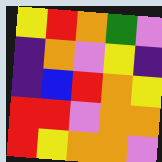[["yellow", "red", "orange", "green", "violet"], ["indigo", "orange", "violet", "yellow", "indigo"], ["indigo", "blue", "red", "orange", "yellow"], ["red", "red", "violet", "orange", "orange"], ["red", "yellow", "orange", "orange", "violet"]]